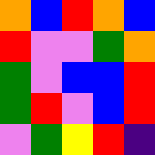[["orange", "blue", "red", "orange", "blue"], ["red", "violet", "violet", "green", "orange"], ["green", "violet", "blue", "blue", "red"], ["green", "red", "violet", "blue", "red"], ["violet", "green", "yellow", "red", "indigo"]]